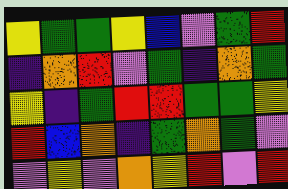[["yellow", "green", "green", "yellow", "blue", "violet", "green", "red"], ["indigo", "orange", "red", "violet", "green", "indigo", "orange", "green"], ["yellow", "indigo", "green", "red", "red", "green", "green", "yellow"], ["red", "blue", "orange", "indigo", "green", "orange", "green", "violet"], ["violet", "yellow", "violet", "orange", "yellow", "red", "violet", "red"]]